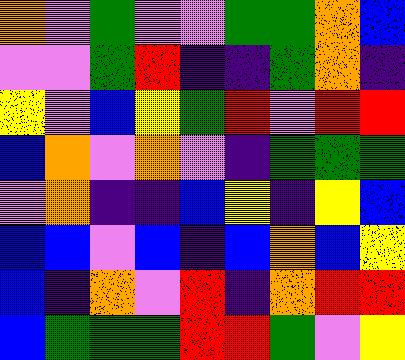[["orange", "violet", "green", "violet", "violet", "green", "green", "orange", "blue"], ["violet", "violet", "green", "red", "indigo", "indigo", "green", "orange", "indigo"], ["yellow", "violet", "blue", "yellow", "green", "red", "violet", "red", "red"], ["blue", "orange", "violet", "orange", "violet", "indigo", "green", "green", "green"], ["violet", "orange", "indigo", "indigo", "blue", "yellow", "indigo", "yellow", "blue"], ["blue", "blue", "violet", "blue", "indigo", "blue", "orange", "blue", "yellow"], ["blue", "indigo", "orange", "violet", "red", "indigo", "orange", "red", "red"], ["blue", "green", "green", "green", "red", "red", "green", "violet", "yellow"]]